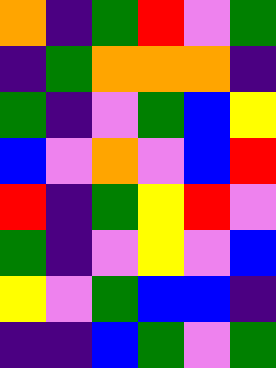[["orange", "indigo", "green", "red", "violet", "green"], ["indigo", "green", "orange", "orange", "orange", "indigo"], ["green", "indigo", "violet", "green", "blue", "yellow"], ["blue", "violet", "orange", "violet", "blue", "red"], ["red", "indigo", "green", "yellow", "red", "violet"], ["green", "indigo", "violet", "yellow", "violet", "blue"], ["yellow", "violet", "green", "blue", "blue", "indigo"], ["indigo", "indigo", "blue", "green", "violet", "green"]]